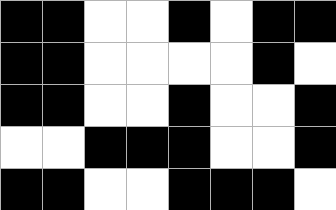[["black", "black", "white", "white", "black", "white", "black", "black"], ["black", "black", "white", "white", "white", "white", "black", "white"], ["black", "black", "white", "white", "black", "white", "white", "black"], ["white", "white", "black", "black", "black", "white", "white", "black"], ["black", "black", "white", "white", "black", "black", "black", "white"]]